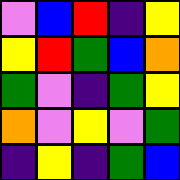[["violet", "blue", "red", "indigo", "yellow"], ["yellow", "red", "green", "blue", "orange"], ["green", "violet", "indigo", "green", "yellow"], ["orange", "violet", "yellow", "violet", "green"], ["indigo", "yellow", "indigo", "green", "blue"]]